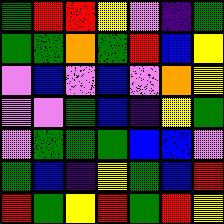[["green", "red", "red", "yellow", "violet", "indigo", "green"], ["green", "green", "orange", "green", "red", "blue", "yellow"], ["violet", "blue", "violet", "blue", "violet", "orange", "yellow"], ["violet", "violet", "green", "blue", "indigo", "yellow", "green"], ["violet", "green", "green", "green", "blue", "blue", "violet"], ["green", "blue", "indigo", "yellow", "green", "blue", "red"], ["red", "green", "yellow", "red", "green", "red", "yellow"]]